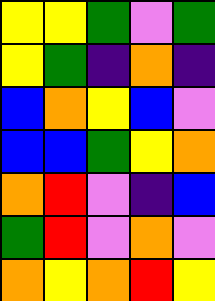[["yellow", "yellow", "green", "violet", "green"], ["yellow", "green", "indigo", "orange", "indigo"], ["blue", "orange", "yellow", "blue", "violet"], ["blue", "blue", "green", "yellow", "orange"], ["orange", "red", "violet", "indigo", "blue"], ["green", "red", "violet", "orange", "violet"], ["orange", "yellow", "orange", "red", "yellow"]]